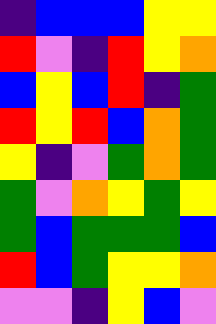[["indigo", "blue", "blue", "blue", "yellow", "yellow"], ["red", "violet", "indigo", "red", "yellow", "orange"], ["blue", "yellow", "blue", "red", "indigo", "green"], ["red", "yellow", "red", "blue", "orange", "green"], ["yellow", "indigo", "violet", "green", "orange", "green"], ["green", "violet", "orange", "yellow", "green", "yellow"], ["green", "blue", "green", "green", "green", "blue"], ["red", "blue", "green", "yellow", "yellow", "orange"], ["violet", "violet", "indigo", "yellow", "blue", "violet"]]